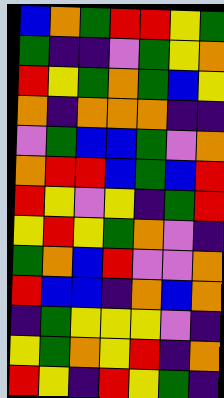[["blue", "orange", "green", "red", "red", "yellow", "green"], ["green", "indigo", "indigo", "violet", "green", "yellow", "orange"], ["red", "yellow", "green", "orange", "green", "blue", "yellow"], ["orange", "indigo", "orange", "orange", "orange", "indigo", "indigo"], ["violet", "green", "blue", "blue", "green", "violet", "orange"], ["orange", "red", "red", "blue", "green", "blue", "red"], ["red", "yellow", "violet", "yellow", "indigo", "green", "red"], ["yellow", "red", "yellow", "green", "orange", "violet", "indigo"], ["green", "orange", "blue", "red", "violet", "violet", "orange"], ["red", "blue", "blue", "indigo", "orange", "blue", "orange"], ["indigo", "green", "yellow", "yellow", "yellow", "violet", "indigo"], ["yellow", "green", "orange", "yellow", "red", "indigo", "orange"], ["red", "yellow", "indigo", "red", "yellow", "green", "indigo"]]